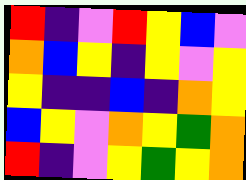[["red", "indigo", "violet", "red", "yellow", "blue", "violet"], ["orange", "blue", "yellow", "indigo", "yellow", "violet", "yellow"], ["yellow", "indigo", "indigo", "blue", "indigo", "orange", "yellow"], ["blue", "yellow", "violet", "orange", "yellow", "green", "orange"], ["red", "indigo", "violet", "yellow", "green", "yellow", "orange"]]